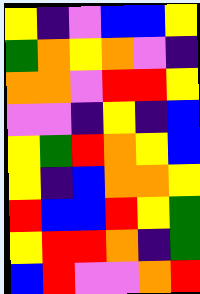[["yellow", "indigo", "violet", "blue", "blue", "yellow"], ["green", "orange", "yellow", "orange", "violet", "indigo"], ["orange", "orange", "violet", "red", "red", "yellow"], ["violet", "violet", "indigo", "yellow", "indigo", "blue"], ["yellow", "green", "red", "orange", "yellow", "blue"], ["yellow", "indigo", "blue", "orange", "orange", "yellow"], ["red", "blue", "blue", "red", "yellow", "green"], ["yellow", "red", "red", "orange", "indigo", "green"], ["blue", "red", "violet", "violet", "orange", "red"]]